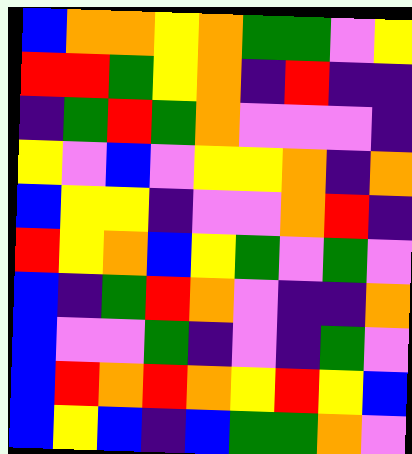[["blue", "orange", "orange", "yellow", "orange", "green", "green", "violet", "yellow"], ["red", "red", "green", "yellow", "orange", "indigo", "red", "indigo", "indigo"], ["indigo", "green", "red", "green", "orange", "violet", "violet", "violet", "indigo"], ["yellow", "violet", "blue", "violet", "yellow", "yellow", "orange", "indigo", "orange"], ["blue", "yellow", "yellow", "indigo", "violet", "violet", "orange", "red", "indigo"], ["red", "yellow", "orange", "blue", "yellow", "green", "violet", "green", "violet"], ["blue", "indigo", "green", "red", "orange", "violet", "indigo", "indigo", "orange"], ["blue", "violet", "violet", "green", "indigo", "violet", "indigo", "green", "violet"], ["blue", "red", "orange", "red", "orange", "yellow", "red", "yellow", "blue"], ["blue", "yellow", "blue", "indigo", "blue", "green", "green", "orange", "violet"]]